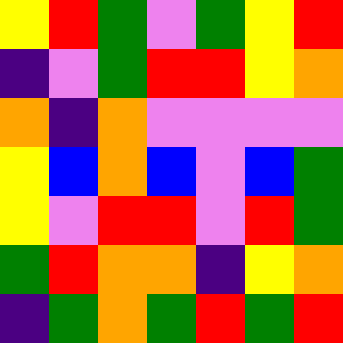[["yellow", "red", "green", "violet", "green", "yellow", "red"], ["indigo", "violet", "green", "red", "red", "yellow", "orange"], ["orange", "indigo", "orange", "violet", "violet", "violet", "violet"], ["yellow", "blue", "orange", "blue", "violet", "blue", "green"], ["yellow", "violet", "red", "red", "violet", "red", "green"], ["green", "red", "orange", "orange", "indigo", "yellow", "orange"], ["indigo", "green", "orange", "green", "red", "green", "red"]]